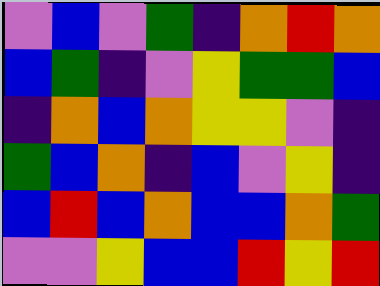[["violet", "blue", "violet", "green", "indigo", "orange", "red", "orange"], ["blue", "green", "indigo", "violet", "yellow", "green", "green", "blue"], ["indigo", "orange", "blue", "orange", "yellow", "yellow", "violet", "indigo"], ["green", "blue", "orange", "indigo", "blue", "violet", "yellow", "indigo"], ["blue", "red", "blue", "orange", "blue", "blue", "orange", "green"], ["violet", "violet", "yellow", "blue", "blue", "red", "yellow", "red"]]